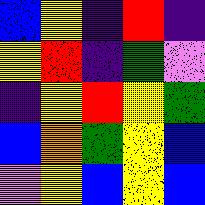[["blue", "yellow", "indigo", "red", "indigo"], ["yellow", "red", "indigo", "green", "violet"], ["indigo", "yellow", "red", "yellow", "green"], ["blue", "orange", "green", "yellow", "blue"], ["violet", "yellow", "blue", "yellow", "blue"]]